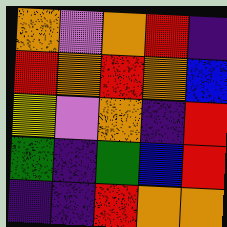[["orange", "violet", "orange", "red", "indigo"], ["red", "orange", "red", "orange", "blue"], ["yellow", "violet", "orange", "indigo", "red"], ["green", "indigo", "green", "blue", "red"], ["indigo", "indigo", "red", "orange", "orange"]]